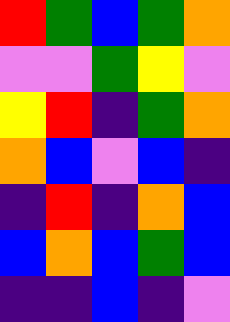[["red", "green", "blue", "green", "orange"], ["violet", "violet", "green", "yellow", "violet"], ["yellow", "red", "indigo", "green", "orange"], ["orange", "blue", "violet", "blue", "indigo"], ["indigo", "red", "indigo", "orange", "blue"], ["blue", "orange", "blue", "green", "blue"], ["indigo", "indigo", "blue", "indigo", "violet"]]